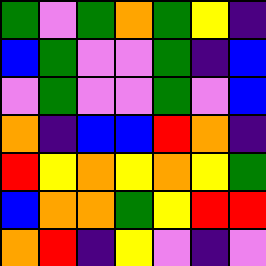[["green", "violet", "green", "orange", "green", "yellow", "indigo"], ["blue", "green", "violet", "violet", "green", "indigo", "blue"], ["violet", "green", "violet", "violet", "green", "violet", "blue"], ["orange", "indigo", "blue", "blue", "red", "orange", "indigo"], ["red", "yellow", "orange", "yellow", "orange", "yellow", "green"], ["blue", "orange", "orange", "green", "yellow", "red", "red"], ["orange", "red", "indigo", "yellow", "violet", "indigo", "violet"]]